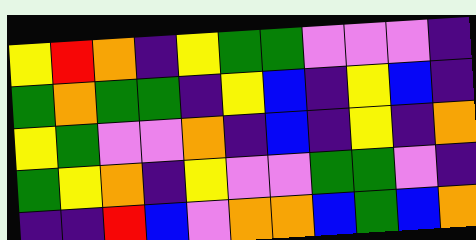[["yellow", "red", "orange", "indigo", "yellow", "green", "green", "violet", "violet", "violet", "indigo"], ["green", "orange", "green", "green", "indigo", "yellow", "blue", "indigo", "yellow", "blue", "indigo"], ["yellow", "green", "violet", "violet", "orange", "indigo", "blue", "indigo", "yellow", "indigo", "orange"], ["green", "yellow", "orange", "indigo", "yellow", "violet", "violet", "green", "green", "violet", "indigo"], ["indigo", "indigo", "red", "blue", "violet", "orange", "orange", "blue", "green", "blue", "orange"]]